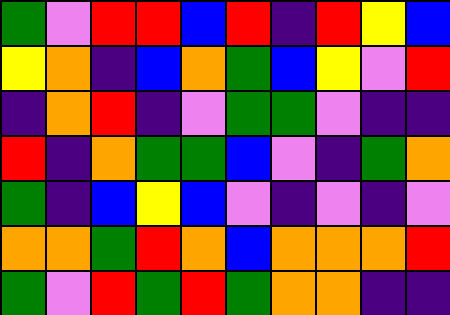[["green", "violet", "red", "red", "blue", "red", "indigo", "red", "yellow", "blue"], ["yellow", "orange", "indigo", "blue", "orange", "green", "blue", "yellow", "violet", "red"], ["indigo", "orange", "red", "indigo", "violet", "green", "green", "violet", "indigo", "indigo"], ["red", "indigo", "orange", "green", "green", "blue", "violet", "indigo", "green", "orange"], ["green", "indigo", "blue", "yellow", "blue", "violet", "indigo", "violet", "indigo", "violet"], ["orange", "orange", "green", "red", "orange", "blue", "orange", "orange", "orange", "red"], ["green", "violet", "red", "green", "red", "green", "orange", "orange", "indigo", "indigo"]]